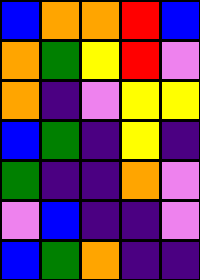[["blue", "orange", "orange", "red", "blue"], ["orange", "green", "yellow", "red", "violet"], ["orange", "indigo", "violet", "yellow", "yellow"], ["blue", "green", "indigo", "yellow", "indigo"], ["green", "indigo", "indigo", "orange", "violet"], ["violet", "blue", "indigo", "indigo", "violet"], ["blue", "green", "orange", "indigo", "indigo"]]